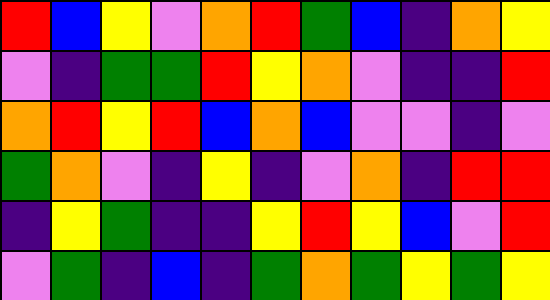[["red", "blue", "yellow", "violet", "orange", "red", "green", "blue", "indigo", "orange", "yellow"], ["violet", "indigo", "green", "green", "red", "yellow", "orange", "violet", "indigo", "indigo", "red"], ["orange", "red", "yellow", "red", "blue", "orange", "blue", "violet", "violet", "indigo", "violet"], ["green", "orange", "violet", "indigo", "yellow", "indigo", "violet", "orange", "indigo", "red", "red"], ["indigo", "yellow", "green", "indigo", "indigo", "yellow", "red", "yellow", "blue", "violet", "red"], ["violet", "green", "indigo", "blue", "indigo", "green", "orange", "green", "yellow", "green", "yellow"]]